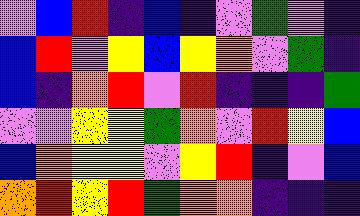[["violet", "blue", "red", "indigo", "blue", "indigo", "violet", "green", "violet", "indigo"], ["blue", "red", "violet", "yellow", "blue", "yellow", "orange", "violet", "green", "indigo"], ["blue", "indigo", "orange", "red", "violet", "red", "indigo", "indigo", "indigo", "green"], ["violet", "violet", "yellow", "yellow", "green", "orange", "violet", "red", "yellow", "blue"], ["blue", "orange", "yellow", "yellow", "violet", "yellow", "red", "indigo", "violet", "blue"], ["orange", "red", "yellow", "red", "green", "orange", "orange", "indigo", "indigo", "indigo"]]